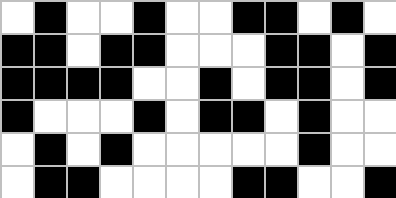[["white", "black", "white", "white", "black", "white", "white", "black", "black", "white", "black", "white"], ["black", "black", "white", "black", "black", "white", "white", "white", "black", "black", "white", "black"], ["black", "black", "black", "black", "white", "white", "black", "white", "black", "black", "white", "black"], ["black", "white", "white", "white", "black", "white", "black", "black", "white", "black", "white", "white"], ["white", "black", "white", "black", "white", "white", "white", "white", "white", "black", "white", "white"], ["white", "black", "black", "white", "white", "white", "white", "black", "black", "white", "white", "black"]]